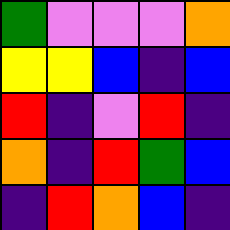[["green", "violet", "violet", "violet", "orange"], ["yellow", "yellow", "blue", "indigo", "blue"], ["red", "indigo", "violet", "red", "indigo"], ["orange", "indigo", "red", "green", "blue"], ["indigo", "red", "orange", "blue", "indigo"]]